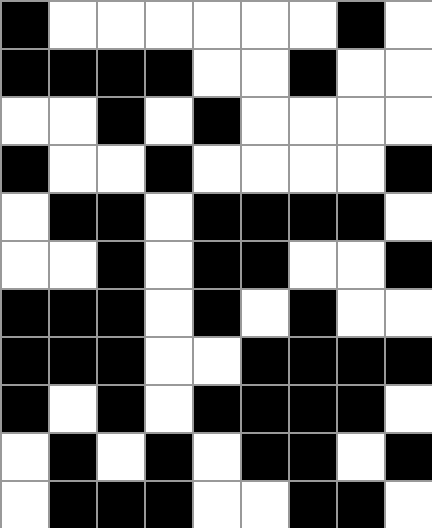[["black", "white", "white", "white", "white", "white", "white", "black", "white"], ["black", "black", "black", "black", "white", "white", "black", "white", "white"], ["white", "white", "black", "white", "black", "white", "white", "white", "white"], ["black", "white", "white", "black", "white", "white", "white", "white", "black"], ["white", "black", "black", "white", "black", "black", "black", "black", "white"], ["white", "white", "black", "white", "black", "black", "white", "white", "black"], ["black", "black", "black", "white", "black", "white", "black", "white", "white"], ["black", "black", "black", "white", "white", "black", "black", "black", "black"], ["black", "white", "black", "white", "black", "black", "black", "black", "white"], ["white", "black", "white", "black", "white", "black", "black", "white", "black"], ["white", "black", "black", "black", "white", "white", "black", "black", "white"]]